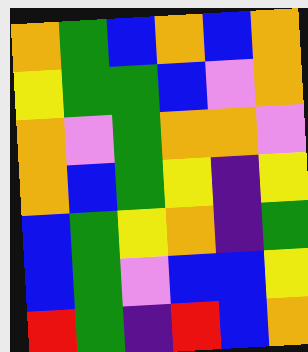[["orange", "green", "blue", "orange", "blue", "orange"], ["yellow", "green", "green", "blue", "violet", "orange"], ["orange", "violet", "green", "orange", "orange", "violet"], ["orange", "blue", "green", "yellow", "indigo", "yellow"], ["blue", "green", "yellow", "orange", "indigo", "green"], ["blue", "green", "violet", "blue", "blue", "yellow"], ["red", "green", "indigo", "red", "blue", "orange"]]